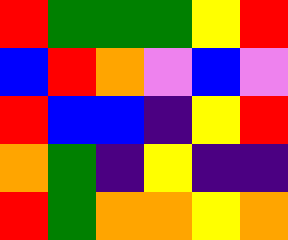[["red", "green", "green", "green", "yellow", "red"], ["blue", "red", "orange", "violet", "blue", "violet"], ["red", "blue", "blue", "indigo", "yellow", "red"], ["orange", "green", "indigo", "yellow", "indigo", "indigo"], ["red", "green", "orange", "orange", "yellow", "orange"]]